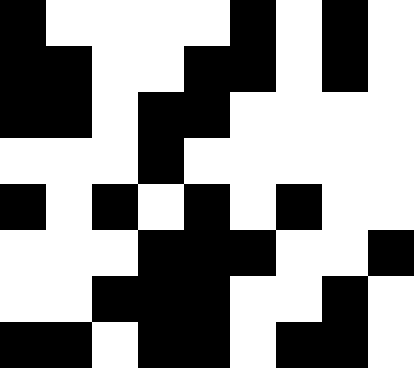[["black", "white", "white", "white", "white", "black", "white", "black", "white"], ["black", "black", "white", "white", "black", "black", "white", "black", "white"], ["black", "black", "white", "black", "black", "white", "white", "white", "white"], ["white", "white", "white", "black", "white", "white", "white", "white", "white"], ["black", "white", "black", "white", "black", "white", "black", "white", "white"], ["white", "white", "white", "black", "black", "black", "white", "white", "black"], ["white", "white", "black", "black", "black", "white", "white", "black", "white"], ["black", "black", "white", "black", "black", "white", "black", "black", "white"]]